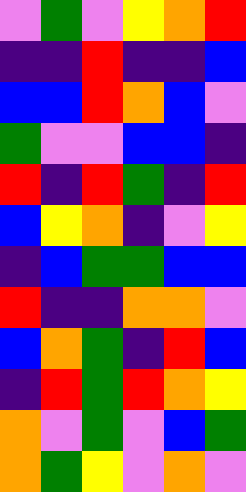[["violet", "green", "violet", "yellow", "orange", "red"], ["indigo", "indigo", "red", "indigo", "indigo", "blue"], ["blue", "blue", "red", "orange", "blue", "violet"], ["green", "violet", "violet", "blue", "blue", "indigo"], ["red", "indigo", "red", "green", "indigo", "red"], ["blue", "yellow", "orange", "indigo", "violet", "yellow"], ["indigo", "blue", "green", "green", "blue", "blue"], ["red", "indigo", "indigo", "orange", "orange", "violet"], ["blue", "orange", "green", "indigo", "red", "blue"], ["indigo", "red", "green", "red", "orange", "yellow"], ["orange", "violet", "green", "violet", "blue", "green"], ["orange", "green", "yellow", "violet", "orange", "violet"]]